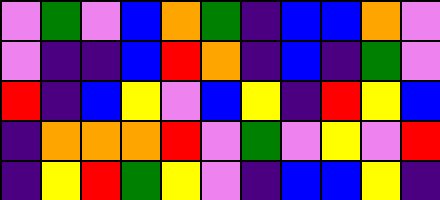[["violet", "green", "violet", "blue", "orange", "green", "indigo", "blue", "blue", "orange", "violet"], ["violet", "indigo", "indigo", "blue", "red", "orange", "indigo", "blue", "indigo", "green", "violet"], ["red", "indigo", "blue", "yellow", "violet", "blue", "yellow", "indigo", "red", "yellow", "blue"], ["indigo", "orange", "orange", "orange", "red", "violet", "green", "violet", "yellow", "violet", "red"], ["indigo", "yellow", "red", "green", "yellow", "violet", "indigo", "blue", "blue", "yellow", "indigo"]]